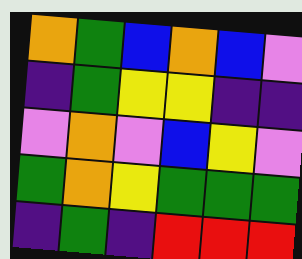[["orange", "green", "blue", "orange", "blue", "violet"], ["indigo", "green", "yellow", "yellow", "indigo", "indigo"], ["violet", "orange", "violet", "blue", "yellow", "violet"], ["green", "orange", "yellow", "green", "green", "green"], ["indigo", "green", "indigo", "red", "red", "red"]]